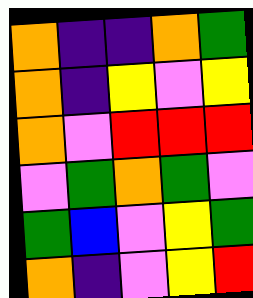[["orange", "indigo", "indigo", "orange", "green"], ["orange", "indigo", "yellow", "violet", "yellow"], ["orange", "violet", "red", "red", "red"], ["violet", "green", "orange", "green", "violet"], ["green", "blue", "violet", "yellow", "green"], ["orange", "indigo", "violet", "yellow", "red"]]